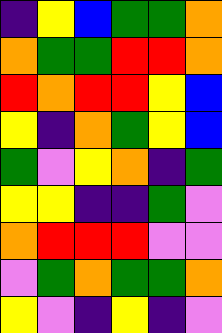[["indigo", "yellow", "blue", "green", "green", "orange"], ["orange", "green", "green", "red", "red", "orange"], ["red", "orange", "red", "red", "yellow", "blue"], ["yellow", "indigo", "orange", "green", "yellow", "blue"], ["green", "violet", "yellow", "orange", "indigo", "green"], ["yellow", "yellow", "indigo", "indigo", "green", "violet"], ["orange", "red", "red", "red", "violet", "violet"], ["violet", "green", "orange", "green", "green", "orange"], ["yellow", "violet", "indigo", "yellow", "indigo", "violet"]]